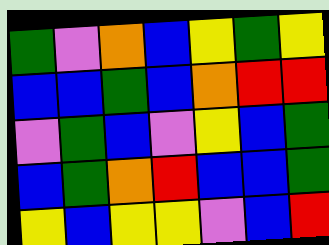[["green", "violet", "orange", "blue", "yellow", "green", "yellow"], ["blue", "blue", "green", "blue", "orange", "red", "red"], ["violet", "green", "blue", "violet", "yellow", "blue", "green"], ["blue", "green", "orange", "red", "blue", "blue", "green"], ["yellow", "blue", "yellow", "yellow", "violet", "blue", "red"]]